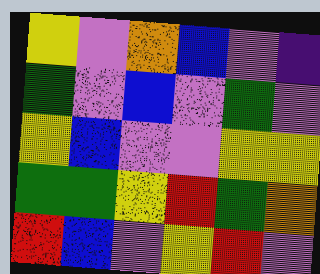[["yellow", "violet", "orange", "blue", "violet", "indigo"], ["green", "violet", "blue", "violet", "green", "violet"], ["yellow", "blue", "violet", "violet", "yellow", "yellow"], ["green", "green", "yellow", "red", "green", "orange"], ["red", "blue", "violet", "yellow", "red", "violet"]]